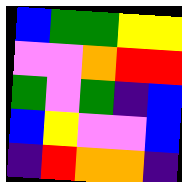[["blue", "green", "green", "yellow", "yellow"], ["violet", "violet", "orange", "red", "red"], ["green", "violet", "green", "indigo", "blue"], ["blue", "yellow", "violet", "violet", "blue"], ["indigo", "red", "orange", "orange", "indigo"]]